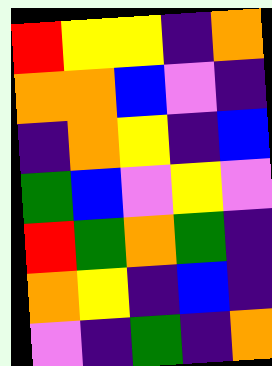[["red", "yellow", "yellow", "indigo", "orange"], ["orange", "orange", "blue", "violet", "indigo"], ["indigo", "orange", "yellow", "indigo", "blue"], ["green", "blue", "violet", "yellow", "violet"], ["red", "green", "orange", "green", "indigo"], ["orange", "yellow", "indigo", "blue", "indigo"], ["violet", "indigo", "green", "indigo", "orange"]]